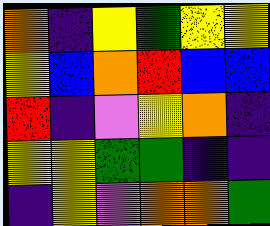[["orange", "indigo", "yellow", "green", "yellow", "yellow"], ["yellow", "blue", "orange", "red", "blue", "blue"], ["red", "indigo", "violet", "yellow", "orange", "indigo"], ["yellow", "yellow", "green", "green", "indigo", "indigo"], ["indigo", "yellow", "violet", "orange", "orange", "green"]]